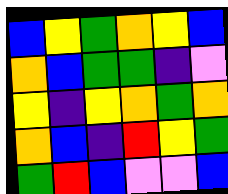[["blue", "yellow", "green", "orange", "yellow", "blue"], ["orange", "blue", "green", "green", "indigo", "violet"], ["yellow", "indigo", "yellow", "orange", "green", "orange"], ["orange", "blue", "indigo", "red", "yellow", "green"], ["green", "red", "blue", "violet", "violet", "blue"]]